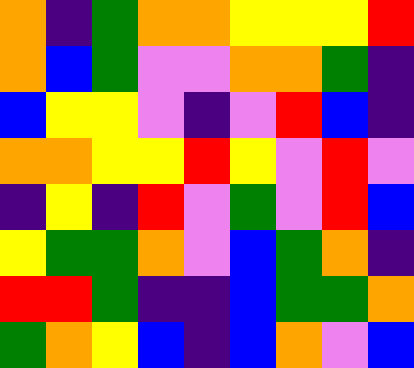[["orange", "indigo", "green", "orange", "orange", "yellow", "yellow", "yellow", "red"], ["orange", "blue", "green", "violet", "violet", "orange", "orange", "green", "indigo"], ["blue", "yellow", "yellow", "violet", "indigo", "violet", "red", "blue", "indigo"], ["orange", "orange", "yellow", "yellow", "red", "yellow", "violet", "red", "violet"], ["indigo", "yellow", "indigo", "red", "violet", "green", "violet", "red", "blue"], ["yellow", "green", "green", "orange", "violet", "blue", "green", "orange", "indigo"], ["red", "red", "green", "indigo", "indigo", "blue", "green", "green", "orange"], ["green", "orange", "yellow", "blue", "indigo", "blue", "orange", "violet", "blue"]]